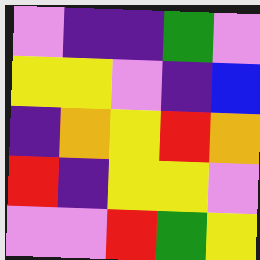[["violet", "indigo", "indigo", "green", "violet"], ["yellow", "yellow", "violet", "indigo", "blue"], ["indigo", "orange", "yellow", "red", "orange"], ["red", "indigo", "yellow", "yellow", "violet"], ["violet", "violet", "red", "green", "yellow"]]